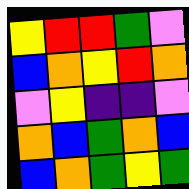[["yellow", "red", "red", "green", "violet"], ["blue", "orange", "yellow", "red", "orange"], ["violet", "yellow", "indigo", "indigo", "violet"], ["orange", "blue", "green", "orange", "blue"], ["blue", "orange", "green", "yellow", "green"]]